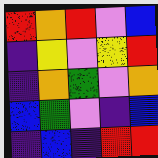[["red", "orange", "red", "violet", "blue"], ["indigo", "yellow", "violet", "yellow", "red"], ["indigo", "orange", "green", "violet", "orange"], ["blue", "green", "violet", "indigo", "blue"], ["indigo", "blue", "indigo", "red", "red"]]